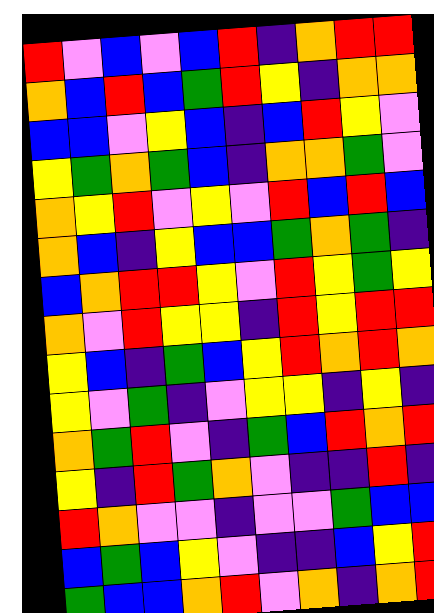[["red", "violet", "blue", "violet", "blue", "red", "indigo", "orange", "red", "red"], ["orange", "blue", "red", "blue", "green", "red", "yellow", "indigo", "orange", "orange"], ["blue", "blue", "violet", "yellow", "blue", "indigo", "blue", "red", "yellow", "violet"], ["yellow", "green", "orange", "green", "blue", "indigo", "orange", "orange", "green", "violet"], ["orange", "yellow", "red", "violet", "yellow", "violet", "red", "blue", "red", "blue"], ["orange", "blue", "indigo", "yellow", "blue", "blue", "green", "orange", "green", "indigo"], ["blue", "orange", "red", "red", "yellow", "violet", "red", "yellow", "green", "yellow"], ["orange", "violet", "red", "yellow", "yellow", "indigo", "red", "yellow", "red", "red"], ["yellow", "blue", "indigo", "green", "blue", "yellow", "red", "orange", "red", "orange"], ["yellow", "violet", "green", "indigo", "violet", "yellow", "yellow", "indigo", "yellow", "indigo"], ["orange", "green", "red", "violet", "indigo", "green", "blue", "red", "orange", "red"], ["yellow", "indigo", "red", "green", "orange", "violet", "indigo", "indigo", "red", "indigo"], ["red", "orange", "violet", "violet", "indigo", "violet", "violet", "green", "blue", "blue"], ["blue", "green", "blue", "yellow", "violet", "indigo", "indigo", "blue", "yellow", "red"], ["green", "blue", "blue", "orange", "red", "violet", "orange", "indigo", "orange", "red"]]